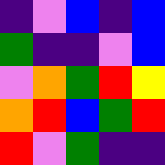[["indigo", "violet", "blue", "indigo", "blue"], ["green", "indigo", "indigo", "violet", "blue"], ["violet", "orange", "green", "red", "yellow"], ["orange", "red", "blue", "green", "red"], ["red", "violet", "green", "indigo", "indigo"]]